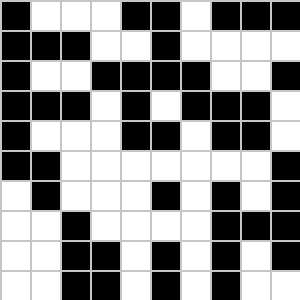[["black", "white", "white", "white", "black", "black", "white", "black", "black", "black"], ["black", "black", "black", "white", "white", "black", "white", "white", "white", "white"], ["black", "white", "white", "black", "black", "black", "black", "white", "white", "black"], ["black", "black", "black", "white", "black", "white", "black", "black", "black", "white"], ["black", "white", "white", "white", "black", "black", "white", "black", "black", "white"], ["black", "black", "white", "white", "white", "white", "white", "white", "white", "black"], ["white", "black", "white", "white", "white", "black", "white", "black", "white", "black"], ["white", "white", "black", "white", "white", "white", "white", "black", "black", "black"], ["white", "white", "black", "black", "white", "black", "white", "black", "white", "black"], ["white", "white", "black", "black", "white", "black", "white", "black", "white", "white"]]